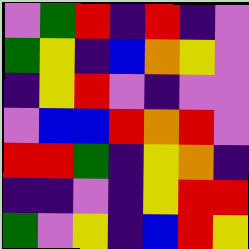[["violet", "green", "red", "indigo", "red", "indigo", "violet"], ["green", "yellow", "indigo", "blue", "orange", "yellow", "violet"], ["indigo", "yellow", "red", "violet", "indigo", "violet", "violet"], ["violet", "blue", "blue", "red", "orange", "red", "violet"], ["red", "red", "green", "indigo", "yellow", "orange", "indigo"], ["indigo", "indigo", "violet", "indigo", "yellow", "red", "red"], ["green", "violet", "yellow", "indigo", "blue", "red", "yellow"]]